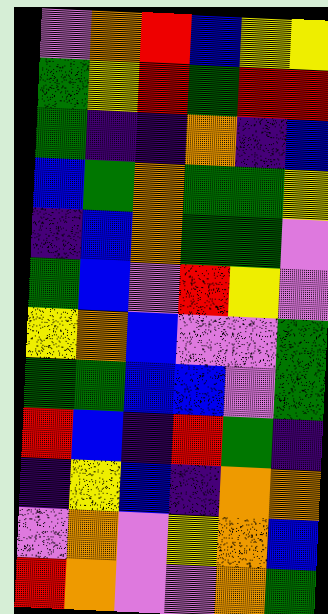[["violet", "orange", "red", "blue", "yellow", "yellow"], ["green", "yellow", "red", "green", "red", "red"], ["green", "indigo", "indigo", "orange", "indigo", "blue"], ["blue", "green", "orange", "green", "green", "yellow"], ["indigo", "blue", "orange", "green", "green", "violet"], ["green", "blue", "violet", "red", "yellow", "violet"], ["yellow", "orange", "blue", "violet", "violet", "green"], ["green", "green", "blue", "blue", "violet", "green"], ["red", "blue", "indigo", "red", "green", "indigo"], ["indigo", "yellow", "blue", "indigo", "orange", "orange"], ["violet", "orange", "violet", "yellow", "orange", "blue"], ["red", "orange", "violet", "violet", "orange", "green"]]